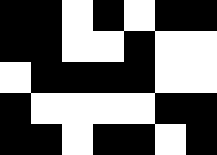[["black", "black", "white", "black", "white", "black", "black"], ["black", "black", "white", "white", "black", "white", "white"], ["white", "black", "black", "black", "black", "white", "white"], ["black", "white", "white", "white", "white", "black", "black"], ["black", "black", "white", "black", "black", "white", "black"]]